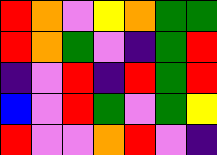[["red", "orange", "violet", "yellow", "orange", "green", "green"], ["red", "orange", "green", "violet", "indigo", "green", "red"], ["indigo", "violet", "red", "indigo", "red", "green", "red"], ["blue", "violet", "red", "green", "violet", "green", "yellow"], ["red", "violet", "violet", "orange", "red", "violet", "indigo"]]